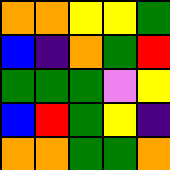[["orange", "orange", "yellow", "yellow", "green"], ["blue", "indigo", "orange", "green", "red"], ["green", "green", "green", "violet", "yellow"], ["blue", "red", "green", "yellow", "indigo"], ["orange", "orange", "green", "green", "orange"]]